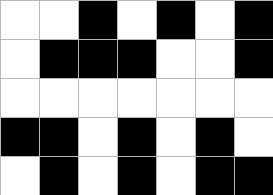[["white", "white", "black", "white", "black", "white", "black"], ["white", "black", "black", "black", "white", "white", "black"], ["white", "white", "white", "white", "white", "white", "white"], ["black", "black", "white", "black", "white", "black", "white"], ["white", "black", "white", "black", "white", "black", "black"]]